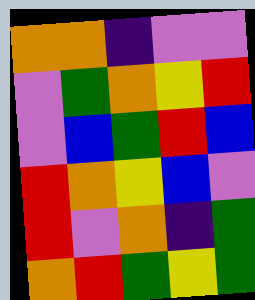[["orange", "orange", "indigo", "violet", "violet"], ["violet", "green", "orange", "yellow", "red"], ["violet", "blue", "green", "red", "blue"], ["red", "orange", "yellow", "blue", "violet"], ["red", "violet", "orange", "indigo", "green"], ["orange", "red", "green", "yellow", "green"]]